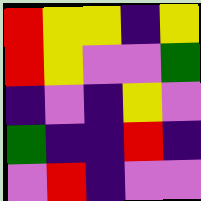[["red", "yellow", "yellow", "indigo", "yellow"], ["red", "yellow", "violet", "violet", "green"], ["indigo", "violet", "indigo", "yellow", "violet"], ["green", "indigo", "indigo", "red", "indigo"], ["violet", "red", "indigo", "violet", "violet"]]